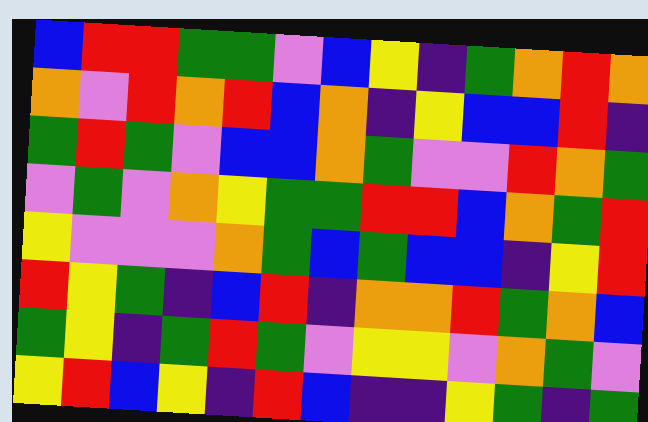[["blue", "red", "red", "green", "green", "violet", "blue", "yellow", "indigo", "green", "orange", "red", "orange"], ["orange", "violet", "red", "orange", "red", "blue", "orange", "indigo", "yellow", "blue", "blue", "red", "indigo"], ["green", "red", "green", "violet", "blue", "blue", "orange", "green", "violet", "violet", "red", "orange", "green"], ["violet", "green", "violet", "orange", "yellow", "green", "green", "red", "red", "blue", "orange", "green", "red"], ["yellow", "violet", "violet", "violet", "orange", "green", "blue", "green", "blue", "blue", "indigo", "yellow", "red"], ["red", "yellow", "green", "indigo", "blue", "red", "indigo", "orange", "orange", "red", "green", "orange", "blue"], ["green", "yellow", "indigo", "green", "red", "green", "violet", "yellow", "yellow", "violet", "orange", "green", "violet"], ["yellow", "red", "blue", "yellow", "indigo", "red", "blue", "indigo", "indigo", "yellow", "green", "indigo", "green"]]